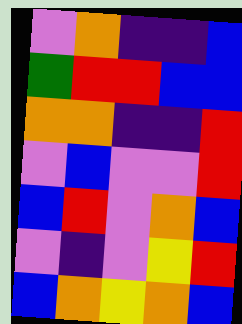[["violet", "orange", "indigo", "indigo", "blue"], ["green", "red", "red", "blue", "blue"], ["orange", "orange", "indigo", "indigo", "red"], ["violet", "blue", "violet", "violet", "red"], ["blue", "red", "violet", "orange", "blue"], ["violet", "indigo", "violet", "yellow", "red"], ["blue", "orange", "yellow", "orange", "blue"]]